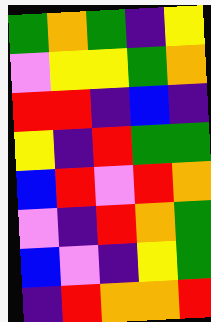[["green", "orange", "green", "indigo", "yellow"], ["violet", "yellow", "yellow", "green", "orange"], ["red", "red", "indigo", "blue", "indigo"], ["yellow", "indigo", "red", "green", "green"], ["blue", "red", "violet", "red", "orange"], ["violet", "indigo", "red", "orange", "green"], ["blue", "violet", "indigo", "yellow", "green"], ["indigo", "red", "orange", "orange", "red"]]